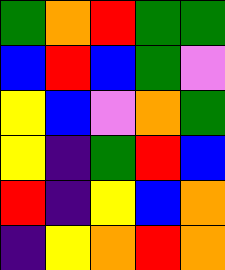[["green", "orange", "red", "green", "green"], ["blue", "red", "blue", "green", "violet"], ["yellow", "blue", "violet", "orange", "green"], ["yellow", "indigo", "green", "red", "blue"], ["red", "indigo", "yellow", "blue", "orange"], ["indigo", "yellow", "orange", "red", "orange"]]